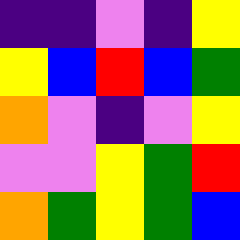[["indigo", "indigo", "violet", "indigo", "yellow"], ["yellow", "blue", "red", "blue", "green"], ["orange", "violet", "indigo", "violet", "yellow"], ["violet", "violet", "yellow", "green", "red"], ["orange", "green", "yellow", "green", "blue"]]